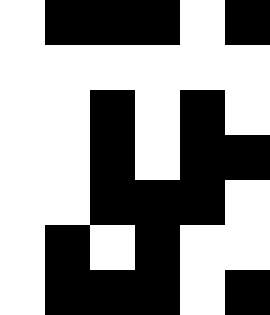[["white", "black", "black", "black", "white", "black"], ["white", "white", "white", "white", "white", "white"], ["white", "white", "black", "white", "black", "white"], ["white", "white", "black", "white", "black", "black"], ["white", "white", "black", "black", "black", "white"], ["white", "black", "white", "black", "white", "white"], ["white", "black", "black", "black", "white", "black"]]